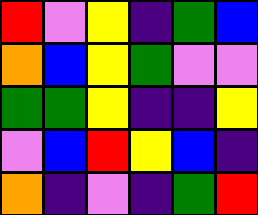[["red", "violet", "yellow", "indigo", "green", "blue"], ["orange", "blue", "yellow", "green", "violet", "violet"], ["green", "green", "yellow", "indigo", "indigo", "yellow"], ["violet", "blue", "red", "yellow", "blue", "indigo"], ["orange", "indigo", "violet", "indigo", "green", "red"]]